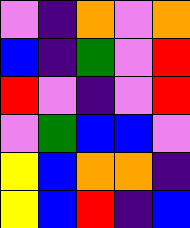[["violet", "indigo", "orange", "violet", "orange"], ["blue", "indigo", "green", "violet", "red"], ["red", "violet", "indigo", "violet", "red"], ["violet", "green", "blue", "blue", "violet"], ["yellow", "blue", "orange", "orange", "indigo"], ["yellow", "blue", "red", "indigo", "blue"]]